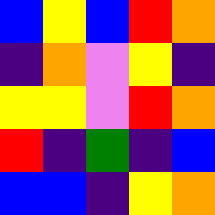[["blue", "yellow", "blue", "red", "orange"], ["indigo", "orange", "violet", "yellow", "indigo"], ["yellow", "yellow", "violet", "red", "orange"], ["red", "indigo", "green", "indigo", "blue"], ["blue", "blue", "indigo", "yellow", "orange"]]